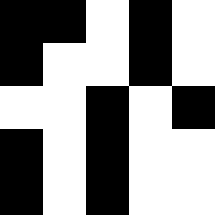[["black", "black", "white", "black", "white"], ["black", "white", "white", "black", "white"], ["white", "white", "black", "white", "black"], ["black", "white", "black", "white", "white"], ["black", "white", "black", "white", "white"]]